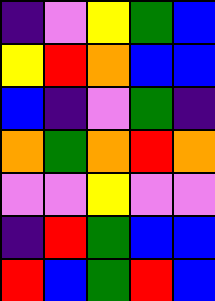[["indigo", "violet", "yellow", "green", "blue"], ["yellow", "red", "orange", "blue", "blue"], ["blue", "indigo", "violet", "green", "indigo"], ["orange", "green", "orange", "red", "orange"], ["violet", "violet", "yellow", "violet", "violet"], ["indigo", "red", "green", "blue", "blue"], ["red", "blue", "green", "red", "blue"]]